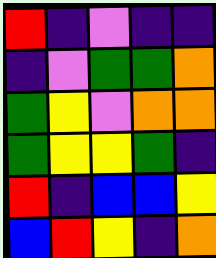[["red", "indigo", "violet", "indigo", "indigo"], ["indigo", "violet", "green", "green", "orange"], ["green", "yellow", "violet", "orange", "orange"], ["green", "yellow", "yellow", "green", "indigo"], ["red", "indigo", "blue", "blue", "yellow"], ["blue", "red", "yellow", "indigo", "orange"]]